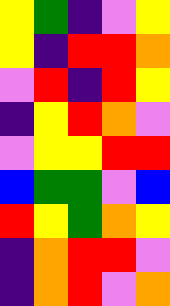[["yellow", "green", "indigo", "violet", "yellow"], ["yellow", "indigo", "red", "red", "orange"], ["violet", "red", "indigo", "red", "yellow"], ["indigo", "yellow", "red", "orange", "violet"], ["violet", "yellow", "yellow", "red", "red"], ["blue", "green", "green", "violet", "blue"], ["red", "yellow", "green", "orange", "yellow"], ["indigo", "orange", "red", "red", "violet"], ["indigo", "orange", "red", "violet", "orange"]]